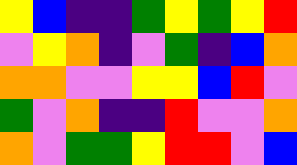[["yellow", "blue", "indigo", "indigo", "green", "yellow", "green", "yellow", "red"], ["violet", "yellow", "orange", "indigo", "violet", "green", "indigo", "blue", "orange"], ["orange", "orange", "violet", "violet", "yellow", "yellow", "blue", "red", "violet"], ["green", "violet", "orange", "indigo", "indigo", "red", "violet", "violet", "orange"], ["orange", "violet", "green", "green", "yellow", "red", "red", "violet", "blue"]]